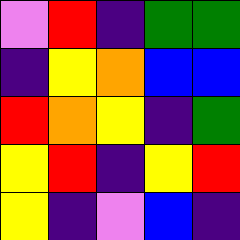[["violet", "red", "indigo", "green", "green"], ["indigo", "yellow", "orange", "blue", "blue"], ["red", "orange", "yellow", "indigo", "green"], ["yellow", "red", "indigo", "yellow", "red"], ["yellow", "indigo", "violet", "blue", "indigo"]]